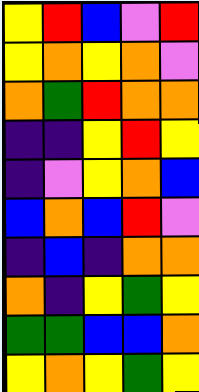[["yellow", "red", "blue", "violet", "red"], ["yellow", "orange", "yellow", "orange", "violet"], ["orange", "green", "red", "orange", "orange"], ["indigo", "indigo", "yellow", "red", "yellow"], ["indigo", "violet", "yellow", "orange", "blue"], ["blue", "orange", "blue", "red", "violet"], ["indigo", "blue", "indigo", "orange", "orange"], ["orange", "indigo", "yellow", "green", "yellow"], ["green", "green", "blue", "blue", "orange"], ["yellow", "orange", "yellow", "green", "yellow"]]